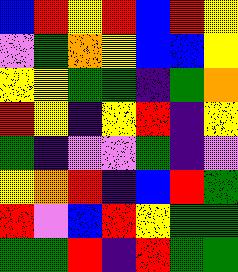[["blue", "red", "yellow", "red", "blue", "red", "yellow"], ["violet", "green", "orange", "yellow", "blue", "blue", "yellow"], ["yellow", "yellow", "green", "green", "indigo", "green", "orange"], ["red", "yellow", "indigo", "yellow", "red", "indigo", "yellow"], ["green", "indigo", "violet", "violet", "green", "indigo", "violet"], ["yellow", "orange", "red", "indigo", "blue", "red", "green"], ["red", "violet", "blue", "red", "yellow", "green", "green"], ["green", "green", "red", "indigo", "red", "green", "green"]]